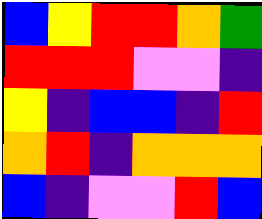[["blue", "yellow", "red", "red", "orange", "green"], ["red", "red", "red", "violet", "violet", "indigo"], ["yellow", "indigo", "blue", "blue", "indigo", "red"], ["orange", "red", "indigo", "orange", "orange", "orange"], ["blue", "indigo", "violet", "violet", "red", "blue"]]